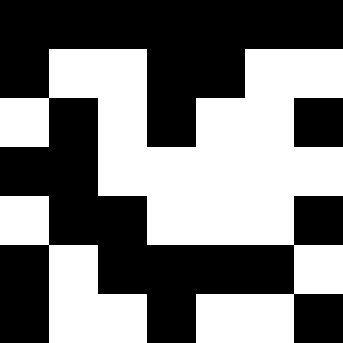[["black", "black", "black", "black", "black", "black", "black"], ["black", "white", "white", "black", "black", "white", "white"], ["white", "black", "white", "black", "white", "white", "black"], ["black", "black", "white", "white", "white", "white", "white"], ["white", "black", "black", "white", "white", "white", "black"], ["black", "white", "black", "black", "black", "black", "white"], ["black", "white", "white", "black", "white", "white", "black"]]